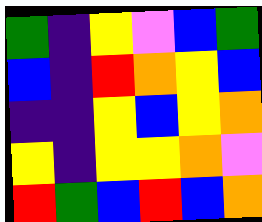[["green", "indigo", "yellow", "violet", "blue", "green"], ["blue", "indigo", "red", "orange", "yellow", "blue"], ["indigo", "indigo", "yellow", "blue", "yellow", "orange"], ["yellow", "indigo", "yellow", "yellow", "orange", "violet"], ["red", "green", "blue", "red", "blue", "orange"]]